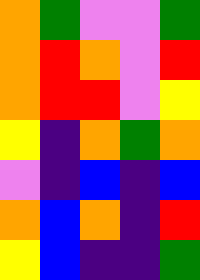[["orange", "green", "violet", "violet", "green"], ["orange", "red", "orange", "violet", "red"], ["orange", "red", "red", "violet", "yellow"], ["yellow", "indigo", "orange", "green", "orange"], ["violet", "indigo", "blue", "indigo", "blue"], ["orange", "blue", "orange", "indigo", "red"], ["yellow", "blue", "indigo", "indigo", "green"]]